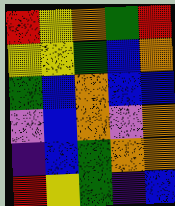[["red", "yellow", "orange", "green", "red"], ["yellow", "yellow", "green", "blue", "orange"], ["green", "blue", "orange", "blue", "blue"], ["violet", "blue", "orange", "violet", "orange"], ["indigo", "blue", "green", "orange", "orange"], ["red", "yellow", "green", "indigo", "blue"]]